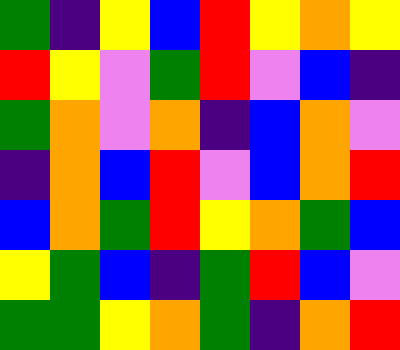[["green", "indigo", "yellow", "blue", "red", "yellow", "orange", "yellow"], ["red", "yellow", "violet", "green", "red", "violet", "blue", "indigo"], ["green", "orange", "violet", "orange", "indigo", "blue", "orange", "violet"], ["indigo", "orange", "blue", "red", "violet", "blue", "orange", "red"], ["blue", "orange", "green", "red", "yellow", "orange", "green", "blue"], ["yellow", "green", "blue", "indigo", "green", "red", "blue", "violet"], ["green", "green", "yellow", "orange", "green", "indigo", "orange", "red"]]